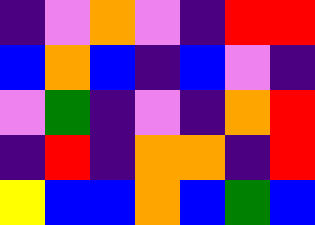[["indigo", "violet", "orange", "violet", "indigo", "red", "red"], ["blue", "orange", "blue", "indigo", "blue", "violet", "indigo"], ["violet", "green", "indigo", "violet", "indigo", "orange", "red"], ["indigo", "red", "indigo", "orange", "orange", "indigo", "red"], ["yellow", "blue", "blue", "orange", "blue", "green", "blue"]]